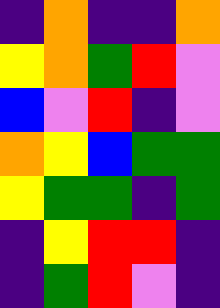[["indigo", "orange", "indigo", "indigo", "orange"], ["yellow", "orange", "green", "red", "violet"], ["blue", "violet", "red", "indigo", "violet"], ["orange", "yellow", "blue", "green", "green"], ["yellow", "green", "green", "indigo", "green"], ["indigo", "yellow", "red", "red", "indigo"], ["indigo", "green", "red", "violet", "indigo"]]